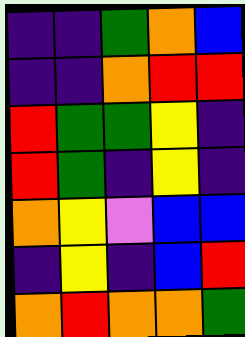[["indigo", "indigo", "green", "orange", "blue"], ["indigo", "indigo", "orange", "red", "red"], ["red", "green", "green", "yellow", "indigo"], ["red", "green", "indigo", "yellow", "indigo"], ["orange", "yellow", "violet", "blue", "blue"], ["indigo", "yellow", "indigo", "blue", "red"], ["orange", "red", "orange", "orange", "green"]]